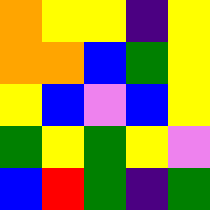[["orange", "yellow", "yellow", "indigo", "yellow"], ["orange", "orange", "blue", "green", "yellow"], ["yellow", "blue", "violet", "blue", "yellow"], ["green", "yellow", "green", "yellow", "violet"], ["blue", "red", "green", "indigo", "green"]]